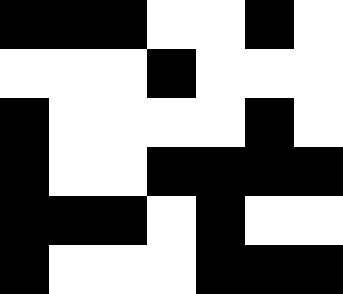[["black", "black", "black", "white", "white", "black", "white"], ["white", "white", "white", "black", "white", "white", "white"], ["black", "white", "white", "white", "white", "black", "white"], ["black", "white", "white", "black", "black", "black", "black"], ["black", "black", "black", "white", "black", "white", "white"], ["black", "white", "white", "white", "black", "black", "black"]]